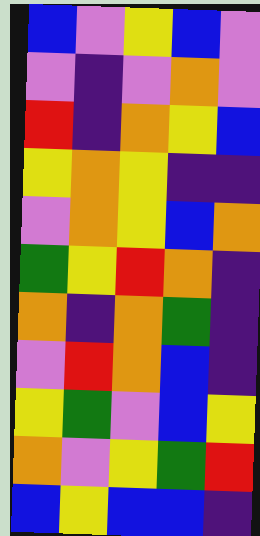[["blue", "violet", "yellow", "blue", "violet"], ["violet", "indigo", "violet", "orange", "violet"], ["red", "indigo", "orange", "yellow", "blue"], ["yellow", "orange", "yellow", "indigo", "indigo"], ["violet", "orange", "yellow", "blue", "orange"], ["green", "yellow", "red", "orange", "indigo"], ["orange", "indigo", "orange", "green", "indigo"], ["violet", "red", "orange", "blue", "indigo"], ["yellow", "green", "violet", "blue", "yellow"], ["orange", "violet", "yellow", "green", "red"], ["blue", "yellow", "blue", "blue", "indigo"]]